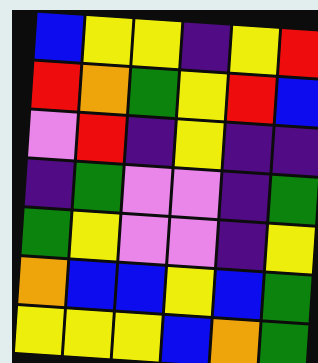[["blue", "yellow", "yellow", "indigo", "yellow", "red"], ["red", "orange", "green", "yellow", "red", "blue"], ["violet", "red", "indigo", "yellow", "indigo", "indigo"], ["indigo", "green", "violet", "violet", "indigo", "green"], ["green", "yellow", "violet", "violet", "indigo", "yellow"], ["orange", "blue", "blue", "yellow", "blue", "green"], ["yellow", "yellow", "yellow", "blue", "orange", "green"]]